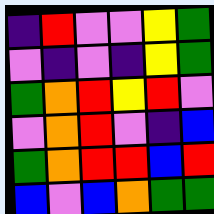[["indigo", "red", "violet", "violet", "yellow", "green"], ["violet", "indigo", "violet", "indigo", "yellow", "green"], ["green", "orange", "red", "yellow", "red", "violet"], ["violet", "orange", "red", "violet", "indigo", "blue"], ["green", "orange", "red", "red", "blue", "red"], ["blue", "violet", "blue", "orange", "green", "green"]]